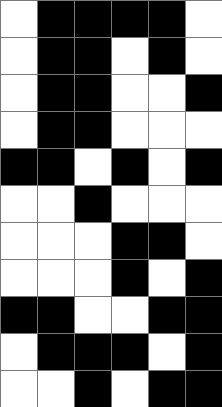[["white", "black", "black", "black", "black", "white"], ["white", "black", "black", "white", "black", "white"], ["white", "black", "black", "white", "white", "black"], ["white", "black", "black", "white", "white", "white"], ["black", "black", "white", "black", "white", "black"], ["white", "white", "black", "white", "white", "white"], ["white", "white", "white", "black", "black", "white"], ["white", "white", "white", "black", "white", "black"], ["black", "black", "white", "white", "black", "black"], ["white", "black", "black", "black", "white", "black"], ["white", "white", "black", "white", "black", "black"]]